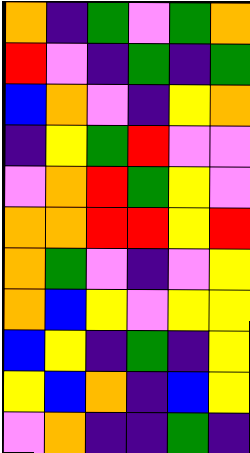[["orange", "indigo", "green", "violet", "green", "orange"], ["red", "violet", "indigo", "green", "indigo", "green"], ["blue", "orange", "violet", "indigo", "yellow", "orange"], ["indigo", "yellow", "green", "red", "violet", "violet"], ["violet", "orange", "red", "green", "yellow", "violet"], ["orange", "orange", "red", "red", "yellow", "red"], ["orange", "green", "violet", "indigo", "violet", "yellow"], ["orange", "blue", "yellow", "violet", "yellow", "yellow"], ["blue", "yellow", "indigo", "green", "indigo", "yellow"], ["yellow", "blue", "orange", "indigo", "blue", "yellow"], ["violet", "orange", "indigo", "indigo", "green", "indigo"]]